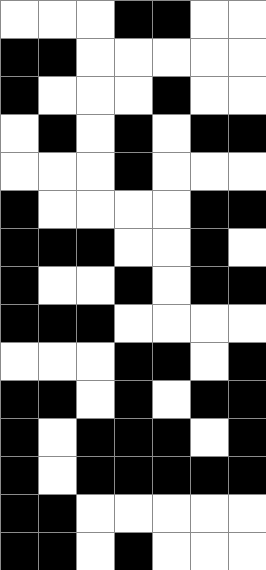[["white", "white", "white", "black", "black", "white", "white"], ["black", "black", "white", "white", "white", "white", "white"], ["black", "white", "white", "white", "black", "white", "white"], ["white", "black", "white", "black", "white", "black", "black"], ["white", "white", "white", "black", "white", "white", "white"], ["black", "white", "white", "white", "white", "black", "black"], ["black", "black", "black", "white", "white", "black", "white"], ["black", "white", "white", "black", "white", "black", "black"], ["black", "black", "black", "white", "white", "white", "white"], ["white", "white", "white", "black", "black", "white", "black"], ["black", "black", "white", "black", "white", "black", "black"], ["black", "white", "black", "black", "black", "white", "black"], ["black", "white", "black", "black", "black", "black", "black"], ["black", "black", "white", "white", "white", "white", "white"], ["black", "black", "white", "black", "white", "white", "white"]]